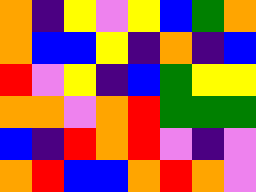[["orange", "indigo", "yellow", "violet", "yellow", "blue", "green", "orange"], ["orange", "blue", "blue", "yellow", "indigo", "orange", "indigo", "blue"], ["red", "violet", "yellow", "indigo", "blue", "green", "yellow", "yellow"], ["orange", "orange", "violet", "orange", "red", "green", "green", "green"], ["blue", "indigo", "red", "orange", "red", "violet", "indigo", "violet"], ["orange", "red", "blue", "blue", "orange", "red", "orange", "violet"]]